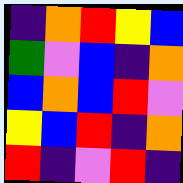[["indigo", "orange", "red", "yellow", "blue"], ["green", "violet", "blue", "indigo", "orange"], ["blue", "orange", "blue", "red", "violet"], ["yellow", "blue", "red", "indigo", "orange"], ["red", "indigo", "violet", "red", "indigo"]]